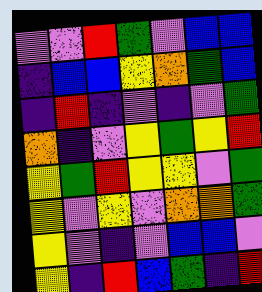[["violet", "violet", "red", "green", "violet", "blue", "blue"], ["indigo", "blue", "blue", "yellow", "orange", "green", "blue"], ["indigo", "red", "indigo", "violet", "indigo", "violet", "green"], ["orange", "indigo", "violet", "yellow", "green", "yellow", "red"], ["yellow", "green", "red", "yellow", "yellow", "violet", "green"], ["yellow", "violet", "yellow", "violet", "orange", "orange", "green"], ["yellow", "violet", "indigo", "violet", "blue", "blue", "violet"], ["yellow", "indigo", "red", "blue", "green", "indigo", "red"]]